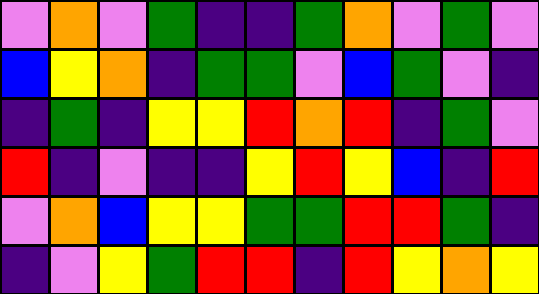[["violet", "orange", "violet", "green", "indigo", "indigo", "green", "orange", "violet", "green", "violet"], ["blue", "yellow", "orange", "indigo", "green", "green", "violet", "blue", "green", "violet", "indigo"], ["indigo", "green", "indigo", "yellow", "yellow", "red", "orange", "red", "indigo", "green", "violet"], ["red", "indigo", "violet", "indigo", "indigo", "yellow", "red", "yellow", "blue", "indigo", "red"], ["violet", "orange", "blue", "yellow", "yellow", "green", "green", "red", "red", "green", "indigo"], ["indigo", "violet", "yellow", "green", "red", "red", "indigo", "red", "yellow", "orange", "yellow"]]